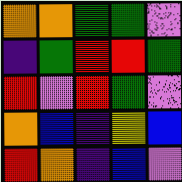[["orange", "orange", "green", "green", "violet"], ["indigo", "green", "red", "red", "green"], ["red", "violet", "red", "green", "violet"], ["orange", "blue", "indigo", "yellow", "blue"], ["red", "orange", "indigo", "blue", "violet"]]